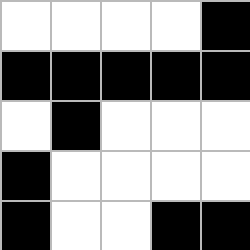[["white", "white", "white", "white", "black"], ["black", "black", "black", "black", "black"], ["white", "black", "white", "white", "white"], ["black", "white", "white", "white", "white"], ["black", "white", "white", "black", "black"]]